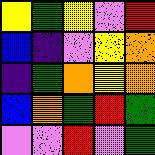[["yellow", "green", "yellow", "violet", "red"], ["blue", "indigo", "violet", "yellow", "orange"], ["indigo", "green", "orange", "yellow", "orange"], ["blue", "orange", "green", "red", "green"], ["violet", "violet", "red", "violet", "green"]]